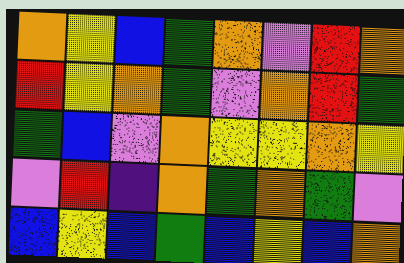[["orange", "yellow", "blue", "green", "orange", "violet", "red", "orange"], ["red", "yellow", "orange", "green", "violet", "orange", "red", "green"], ["green", "blue", "violet", "orange", "yellow", "yellow", "orange", "yellow"], ["violet", "red", "indigo", "orange", "green", "orange", "green", "violet"], ["blue", "yellow", "blue", "green", "blue", "yellow", "blue", "orange"]]